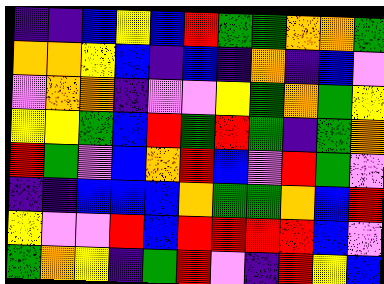[["indigo", "indigo", "blue", "yellow", "blue", "red", "green", "green", "orange", "orange", "green"], ["orange", "orange", "yellow", "blue", "indigo", "blue", "indigo", "orange", "indigo", "blue", "violet"], ["violet", "orange", "orange", "indigo", "violet", "violet", "yellow", "green", "orange", "green", "yellow"], ["yellow", "yellow", "green", "blue", "red", "green", "red", "green", "indigo", "green", "orange"], ["red", "green", "violet", "blue", "orange", "red", "blue", "violet", "red", "green", "violet"], ["indigo", "indigo", "blue", "blue", "blue", "orange", "green", "green", "orange", "blue", "red"], ["yellow", "violet", "violet", "red", "blue", "red", "red", "red", "red", "blue", "violet"], ["green", "orange", "yellow", "indigo", "green", "red", "violet", "indigo", "red", "yellow", "blue"]]